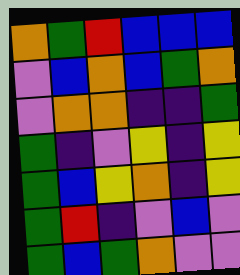[["orange", "green", "red", "blue", "blue", "blue"], ["violet", "blue", "orange", "blue", "green", "orange"], ["violet", "orange", "orange", "indigo", "indigo", "green"], ["green", "indigo", "violet", "yellow", "indigo", "yellow"], ["green", "blue", "yellow", "orange", "indigo", "yellow"], ["green", "red", "indigo", "violet", "blue", "violet"], ["green", "blue", "green", "orange", "violet", "violet"]]